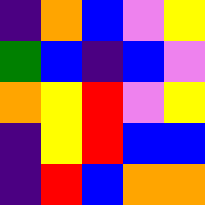[["indigo", "orange", "blue", "violet", "yellow"], ["green", "blue", "indigo", "blue", "violet"], ["orange", "yellow", "red", "violet", "yellow"], ["indigo", "yellow", "red", "blue", "blue"], ["indigo", "red", "blue", "orange", "orange"]]